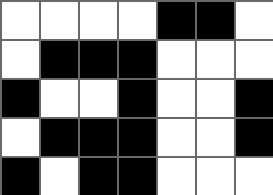[["white", "white", "white", "white", "black", "black", "white"], ["white", "black", "black", "black", "white", "white", "white"], ["black", "white", "white", "black", "white", "white", "black"], ["white", "black", "black", "black", "white", "white", "black"], ["black", "white", "black", "black", "white", "white", "white"]]